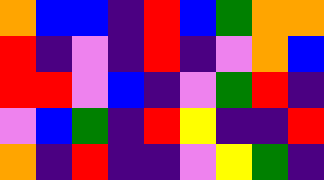[["orange", "blue", "blue", "indigo", "red", "blue", "green", "orange", "orange"], ["red", "indigo", "violet", "indigo", "red", "indigo", "violet", "orange", "blue"], ["red", "red", "violet", "blue", "indigo", "violet", "green", "red", "indigo"], ["violet", "blue", "green", "indigo", "red", "yellow", "indigo", "indigo", "red"], ["orange", "indigo", "red", "indigo", "indigo", "violet", "yellow", "green", "indigo"]]